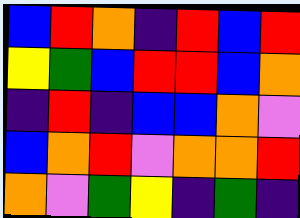[["blue", "red", "orange", "indigo", "red", "blue", "red"], ["yellow", "green", "blue", "red", "red", "blue", "orange"], ["indigo", "red", "indigo", "blue", "blue", "orange", "violet"], ["blue", "orange", "red", "violet", "orange", "orange", "red"], ["orange", "violet", "green", "yellow", "indigo", "green", "indigo"]]